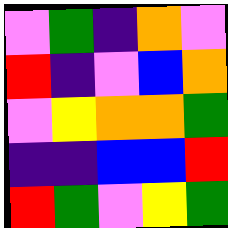[["violet", "green", "indigo", "orange", "violet"], ["red", "indigo", "violet", "blue", "orange"], ["violet", "yellow", "orange", "orange", "green"], ["indigo", "indigo", "blue", "blue", "red"], ["red", "green", "violet", "yellow", "green"]]